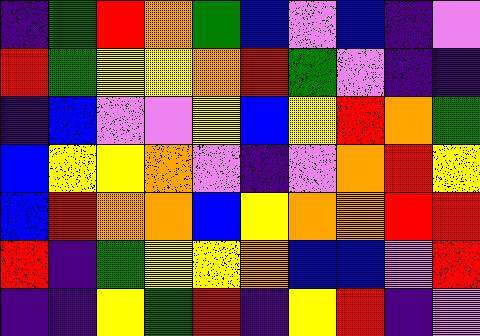[["indigo", "green", "red", "orange", "green", "blue", "violet", "blue", "indigo", "violet"], ["red", "green", "yellow", "yellow", "orange", "red", "green", "violet", "indigo", "indigo"], ["indigo", "blue", "violet", "violet", "yellow", "blue", "yellow", "red", "orange", "green"], ["blue", "yellow", "yellow", "orange", "violet", "indigo", "violet", "orange", "red", "yellow"], ["blue", "red", "orange", "orange", "blue", "yellow", "orange", "orange", "red", "red"], ["red", "indigo", "green", "yellow", "yellow", "orange", "blue", "blue", "violet", "red"], ["indigo", "indigo", "yellow", "green", "red", "indigo", "yellow", "red", "indigo", "violet"]]